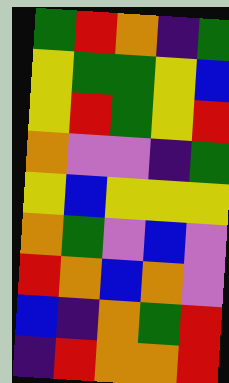[["green", "red", "orange", "indigo", "green"], ["yellow", "green", "green", "yellow", "blue"], ["yellow", "red", "green", "yellow", "red"], ["orange", "violet", "violet", "indigo", "green"], ["yellow", "blue", "yellow", "yellow", "yellow"], ["orange", "green", "violet", "blue", "violet"], ["red", "orange", "blue", "orange", "violet"], ["blue", "indigo", "orange", "green", "red"], ["indigo", "red", "orange", "orange", "red"]]